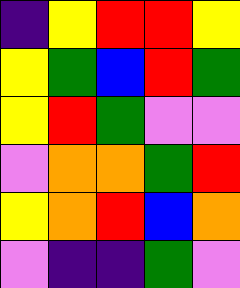[["indigo", "yellow", "red", "red", "yellow"], ["yellow", "green", "blue", "red", "green"], ["yellow", "red", "green", "violet", "violet"], ["violet", "orange", "orange", "green", "red"], ["yellow", "orange", "red", "blue", "orange"], ["violet", "indigo", "indigo", "green", "violet"]]